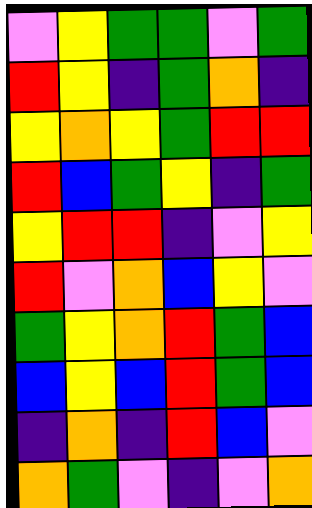[["violet", "yellow", "green", "green", "violet", "green"], ["red", "yellow", "indigo", "green", "orange", "indigo"], ["yellow", "orange", "yellow", "green", "red", "red"], ["red", "blue", "green", "yellow", "indigo", "green"], ["yellow", "red", "red", "indigo", "violet", "yellow"], ["red", "violet", "orange", "blue", "yellow", "violet"], ["green", "yellow", "orange", "red", "green", "blue"], ["blue", "yellow", "blue", "red", "green", "blue"], ["indigo", "orange", "indigo", "red", "blue", "violet"], ["orange", "green", "violet", "indigo", "violet", "orange"]]